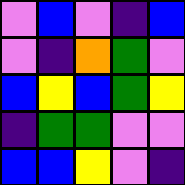[["violet", "blue", "violet", "indigo", "blue"], ["violet", "indigo", "orange", "green", "violet"], ["blue", "yellow", "blue", "green", "yellow"], ["indigo", "green", "green", "violet", "violet"], ["blue", "blue", "yellow", "violet", "indigo"]]